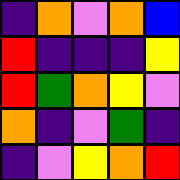[["indigo", "orange", "violet", "orange", "blue"], ["red", "indigo", "indigo", "indigo", "yellow"], ["red", "green", "orange", "yellow", "violet"], ["orange", "indigo", "violet", "green", "indigo"], ["indigo", "violet", "yellow", "orange", "red"]]